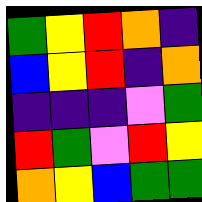[["green", "yellow", "red", "orange", "indigo"], ["blue", "yellow", "red", "indigo", "orange"], ["indigo", "indigo", "indigo", "violet", "green"], ["red", "green", "violet", "red", "yellow"], ["orange", "yellow", "blue", "green", "green"]]